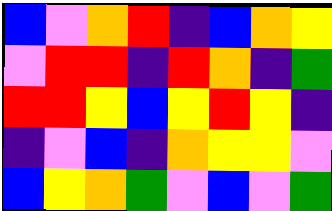[["blue", "violet", "orange", "red", "indigo", "blue", "orange", "yellow"], ["violet", "red", "red", "indigo", "red", "orange", "indigo", "green"], ["red", "red", "yellow", "blue", "yellow", "red", "yellow", "indigo"], ["indigo", "violet", "blue", "indigo", "orange", "yellow", "yellow", "violet"], ["blue", "yellow", "orange", "green", "violet", "blue", "violet", "green"]]